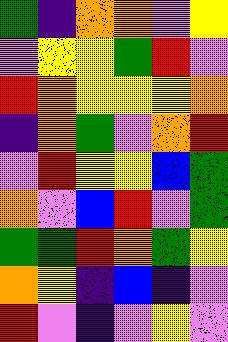[["green", "indigo", "orange", "orange", "violet", "yellow"], ["violet", "yellow", "yellow", "green", "red", "violet"], ["red", "orange", "yellow", "yellow", "yellow", "orange"], ["indigo", "orange", "green", "violet", "orange", "red"], ["violet", "red", "yellow", "yellow", "blue", "green"], ["orange", "violet", "blue", "red", "violet", "green"], ["green", "green", "red", "orange", "green", "yellow"], ["orange", "yellow", "indigo", "blue", "indigo", "violet"], ["red", "violet", "indigo", "violet", "yellow", "violet"]]